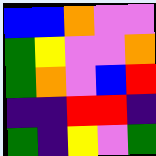[["blue", "blue", "orange", "violet", "violet"], ["green", "yellow", "violet", "violet", "orange"], ["green", "orange", "violet", "blue", "red"], ["indigo", "indigo", "red", "red", "indigo"], ["green", "indigo", "yellow", "violet", "green"]]